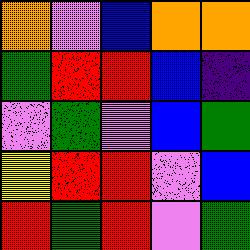[["orange", "violet", "blue", "orange", "orange"], ["green", "red", "red", "blue", "indigo"], ["violet", "green", "violet", "blue", "green"], ["yellow", "red", "red", "violet", "blue"], ["red", "green", "red", "violet", "green"]]